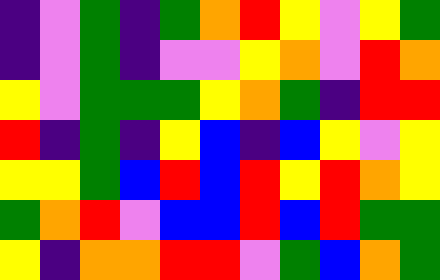[["indigo", "violet", "green", "indigo", "green", "orange", "red", "yellow", "violet", "yellow", "green"], ["indigo", "violet", "green", "indigo", "violet", "violet", "yellow", "orange", "violet", "red", "orange"], ["yellow", "violet", "green", "green", "green", "yellow", "orange", "green", "indigo", "red", "red"], ["red", "indigo", "green", "indigo", "yellow", "blue", "indigo", "blue", "yellow", "violet", "yellow"], ["yellow", "yellow", "green", "blue", "red", "blue", "red", "yellow", "red", "orange", "yellow"], ["green", "orange", "red", "violet", "blue", "blue", "red", "blue", "red", "green", "green"], ["yellow", "indigo", "orange", "orange", "red", "red", "violet", "green", "blue", "orange", "green"]]